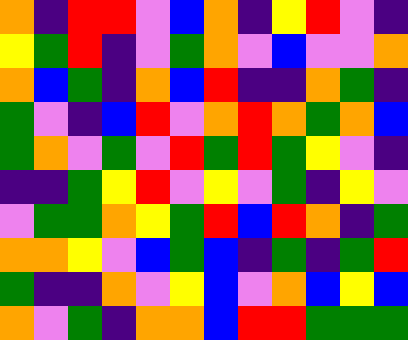[["orange", "indigo", "red", "red", "violet", "blue", "orange", "indigo", "yellow", "red", "violet", "indigo"], ["yellow", "green", "red", "indigo", "violet", "green", "orange", "violet", "blue", "violet", "violet", "orange"], ["orange", "blue", "green", "indigo", "orange", "blue", "red", "indigo", "indigo", "orange", "green", "indigo"], ["green", "violet", "indigo", "blue", "red", "violet", "orange", "red", "orange", "green", "orange", "blue"], ["green", "orange", "violet", "green", "violet", "red", "green", "red", "green", "yellow", "violet", "indigo"], ["indigo", "indigo", "green", "yellow", "red", "violet", "yellow", "violet", "green", "indigo", "yellow", "violet"], ["violet", "green", "green", "orange", "yellow", "green", "red", "blue", "red", "orange", "indigo", "green"], ["orange", "orange", "yellow", "violet", "blue", "green", "blue", "indigo", "green", "indigo", "green", "red"], ["green", "indigo", "indigo", "orange", "violet", "yellow", "blue", "violet", "orange", "blue", "yellow", "blue"], ["orange", "violet", "green", "indigo", "orange", "orange", "blue", "red", "red", "green", "green", "green"]]